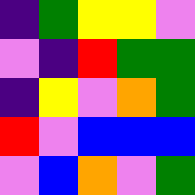[["indigo", "green", "yellow", "yellow", "violet"], ["violet", "indigo", "red", "green", "green"], ["indigo", "yellow", "violet", "orange", "green"], ["red", "violet", "blue", "blue", "blue"], ["violet", "blue", "orange", "violet", "green"]]